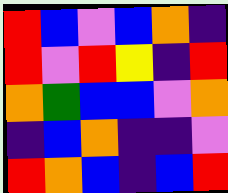[["red", "blue", "violet", "blue", "orange", "indigo"], ["red", "violet", "red", "yellow", "indigo", "red"], ["orange", "green", "blue", "blue", "violet", "orange"], ["indigo", "blue", "orange", "indigo", "indigo", "violet"], ["red", "orange", "blue", "indigo", "blue", "red"]]